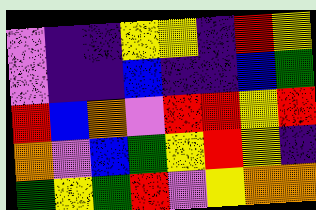[["violet", "indigo", "indigo", "yellow", "yellow", "indigo", "red", "yellow"], ["violet", "indigo", "indigo", "blue", "indigo", "indigo", "blue", "green"], ["red", "blue", "orange", "violet", "red", "red", "yellow", "red"], ["orange", "violet", "blue", "green", "yellow", "red", "yellow", "indigo"], ["green", "yellow", "green", "red", "violet", "yellow", "orange", "orange"]]